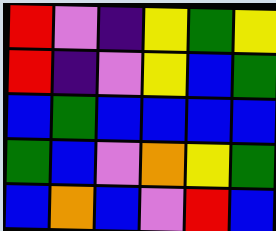[["red", "violet", "indigo", "yellow", "green", "yellow"], ["red", "indigo", "violet", "yellow", "blue", "green"], ["blue", "green", "blue", "blue", "blue", "blue"], ["green", "blue", "violet", "orange", "yellow", "green"], ["blue", "orange", "blue", "violet", "red", "blue"]]